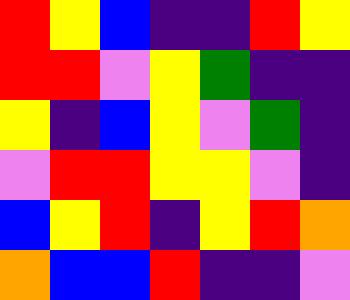[["red", "yellow", "blue", "indigo", "indigo", "red", "yellow"], ["red", "red", "violet", "yellow", "green", "indigo", "indigo"], ["yellow", "indigo", "blue", "yellow", "violet", "green", "indigo"], ["violet", "red", "red", "yellow", "yellow", "violet", "indigo"], ["blue", "yellow", "red", "indigo", "yellow", "red", "orange"], ["orange", "blue", "blue", "red", "indigo", "indigo", "violet"]]